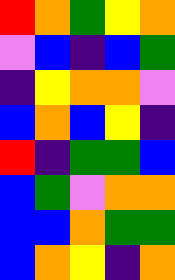[["red", "orange", "green", "yellow", "orange"], ["violet", "blue", "indigo", "blue", "green"], ["indigo", "yellow", "orange", "orange", "violet"], ["blue", "orange", "blue", "yellow", "indigo"], ["red", "indigo", "green", "green", "blue"], ["blue", "green", "violet", "orange", "orange"], ["blue", "blue", "orange", "green", "green"], ["blue", "orange", "yellow", "indigo", "orange"]]